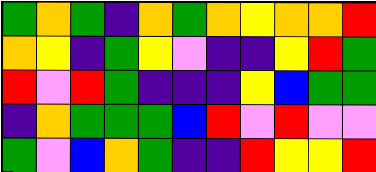[["green", "orange", "green", "indigo", "orange", "green", "orange", "yellow", "orange", "orange", "red"], ["orange", "yellow", "indigo", "green", "yellow", "violet", "indigo", "indigo", "yellow", "red", "green"], ["red", "violet", "red", "green", "indigo", "indigo", "indigo", "yellow", "blue", "green", "green"], ["indigo", "orange", "green", "green", "green", "blue", "red", "violet", "red", "violet", "violet"], ["green", "violet", "blue", "orange", "green", "indigo", "indigo", "red", "yellow", "yellow", "red"]]